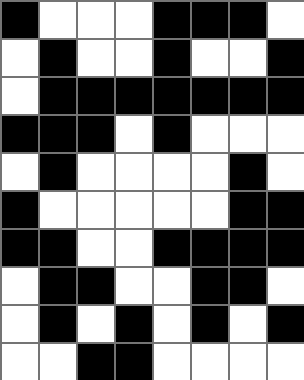[["black", "white", "white", "white", "black", "black", "black", "white"], ["white", "black", "white", "white", "black", "white", "white", "black"], ["white", "black", "black", "black", "black", "black", "black", "black"], ["black", "black", "black", "white", "black", "white", "white", "white"], ["white", "black", "white", "white", "white", "white", "black", "white"], ["black", "white", "white", "white", "white", "white", "black", "black"], ["black", "black", "white", "white", "black", "black", "black", "black"], ["white", "black", "black", "white", "white", "black", "black", "white"], ["white", "black", "white", "black", "white", "black", "white", "black"], ["white", "white", "black", "black", "white", "white", "white", "white"]]